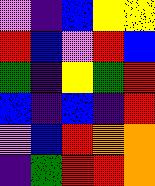[["violet", "indigo", "blue", "yellow", "yellow"], ["red", "blue", "violet", "red", "blue"], ["green", "indigo", "yellow", "green", "red"], ["blue", "indigo", "blue", "indigo", "red"], ["violet", "blue", "red", "orange", "orange"], ["indigo", "green", "red", "red", "orange"]]